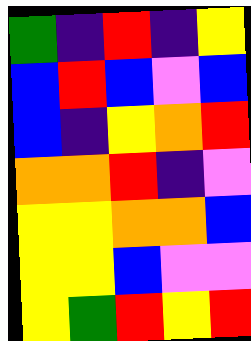[["green", "indigo", "red", "indigo", "yellow"], ["blue", "red", "blue", "violet", "blue"], ["blue", "indigo", "yellow", "orange", "red"], ["orange", "orange", "red", "indigo", "violet"], ["yellow", "yellow", "orange", "orange", "blue"], ["yellow", "yellow", "blue", "violet", "violet"], ["yellow", "green", "red", "yellow", "red"]]